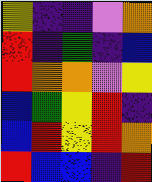[["yellow", "indigo", "indigo", "violet", "orange"], ["red", "indigo", "green", "indigo", "blue"], ["red", "orange", "orange", "violet", "yellow"], ["blue", "green", "yellow", "red", "indigo"], ["blue", "red", "yellow", "red", "orange"], ["red", "blue", "blue", "indigo", "red"]]